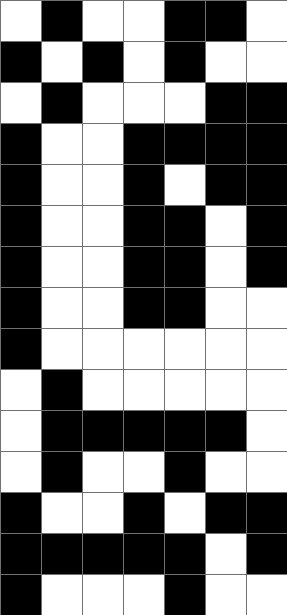[["white", "black", "white", "white", "black", "black", "white"], ["black", "white", "black", "white", "black", "white", "white"], ["white", "black", "white", "white", "white", "black", "black"], ["black", "white", "white", "black", "black", "black", "black"], ["black", "white", "white", "black", "white", "black", "black"], ["black", "white", "white", "black", "black", "white", "black"], ["black", "white", "white", "black", "black", "white", "black"], ["black", "white", "white", "black", "black", "white", "white"], ["black", "white", "white", "white", "white", "white", "white"], ["white", "black", "white", "white", "white", "white", "white"], ["white", "black", "black", "black", "black", "black", "white"], ["white", "black", "white", "white", "black", "white", "white"], ["black", "white", "white", "black", "white", "black", "black"], ["black", "black", "black", "black", "black", "white", "black"], ["black", "white", "white", "white", "black", "white", "white"]]